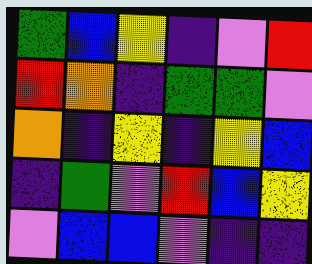[["green", "blue", "yellow", "indigo", "violet", "red"], ["red", "orange", "indigo", "green", "green", "violet"], ["orange", "indigo", "yellow", "indigo", "yellow", "blue"], ["indigo", "green", "violet", "red", "blue", "yellow"], ["violet", "blue", "blue", "violet", "indigo", "indigo"]]